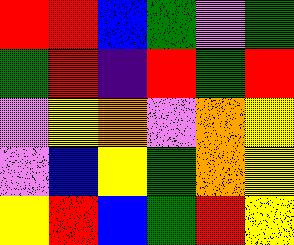[["red", "red", "blue", "green", "violet", "green"], ["green", "red", "indigo", "red", "green", "red"], ["violet", "yellow", "orange", "violet", "orange", "yellow"], ["violet", "blue", "yellow", "green", "orange", "yellow"], ["yellow", "red", "blue", "green", "red", "yellow"]]